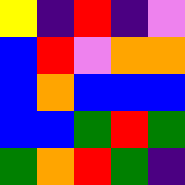[["yellow", "indigo", "red", "indigo", "violet"], ["blue", "red", "violet", "orange", "orange"], ["blue", "orange", "blue", "blue", "blue"], ["blue", "blue", "green", "red", "green"], ["green", "orange", "red", "green", "indigo"]]